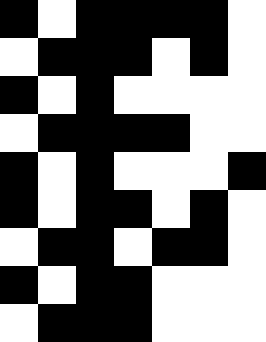[["black", "white", "black", "black", "black", "black", "white"], ["white", "black", "black", "black", "white", "black", "white"], ["black", "white", "black", "white", "white", "white", "white"], ["white", "black", "black", "black", "black", "white", "white"], ["black", "white", "black", "white", "white", "white", "black"], ["black", "white", "black", "black", "white", "black", "white"], ["white", "black", "black", "white", "black", "black", "white"], ["black", "white", "black", "black", "white", "white", "white"], ["white", "black", "black", "black", "white", "white", "white"]]